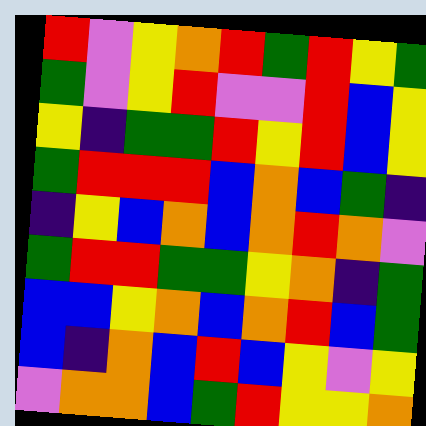[["red", "violet", "yellow", "orange", "red", "green", "red", "yellow", "green"], ["green", "violet", "yellow", "red", "violet", "violet", "red", "blue", "yellow"], ["yellow", "indigo", "green", "green", "red", "yellow", "red", "blue", "yellow"], ["green", "red", "red", "red", "blue", "orange", "blue", "green", "indigo"], ["indigo", "yellow", "blue", "orange", "blue", "orange", "red", "orange", "violet"], ["green", "red", "red", "green", "green", "yellow", "orange", "indigo", "green"], ["blue", "blue", "yellow", "orange", "blue", "orange", "red", "blue", "green"], ["blue", "indigo", "orange", "blue", "red", "blue", "yellow", "violet", "yellow"], ["violet", "orange", "orange", "blue", "green", "red", "yellow", "yellow", "orange"]]